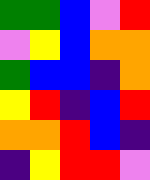[["green", "green", "blue", "violet", "red"], ["violet", "yellow", "blue", "orange", "orange"], ["green", "blue", "blue", "indigo", "orange"], ["yellow", "red", "indigo", "blue", "red"], ["orange", "orange", "red", "blue", "indigo"], ["indigo", "yellow", "red", "red", "violet"]]